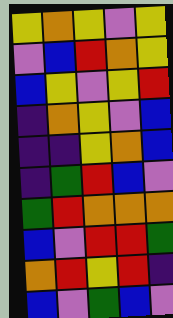[["yellow", "orange", "yellow", "violet", "yellow"], ["violet", "blue", "red", "orange", "yellow"], ["blue", "yellow", "violet", "yellow", "red"], ["indigo", "orange", "yellow", "violet", "blue"], ["indigo", "indigo", "yellow", "orange", "blue"], ["indigo", "green", "red", "blue", "violet"], ["green", "red", "orange", "orange", "orange"], ["blue", "violet", "red", "red", "green"], ["orange", "red", "yellow", "red", "indigo"], ["blue", "violet", "green", "blue", "violet"]]